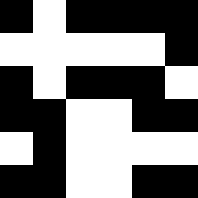[["black", "white", "black", "black", "black", "black"], ["white", "white", "white", "white", "white", "black"], ["black", "white", "black", "black", "black", "white"], ["black", "black", "white", "white", "black", "black"], ["white", "black", "white", "white", "white", "white"], ["black", "black", "white", "white", "black", "black"]]